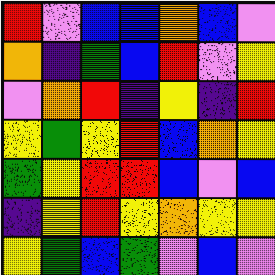[["red", "violet", "blue", "blue", "orange", "blue", "violet"], ["orange", "indigo", "green", "blue", "red", "violet", "yellow"], ["violet", "orange", "red", "indigo", "yellow", "indigo", "red"], ["yellow", "green", "yellow", "red", "blue", "orange", "yellow"], ["green", "yellow", "red", "red", "blue", "violet", "blue"], ["indigo", "yellow", "red", "yellow", "orange", "yellow", "yellow"], ["yellow", "green", "blue", "green", "violet", "blue", "violet"]]